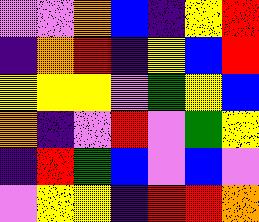[["violet", "violet", "orange", "blue", "indigo", "yellow", "red"], ["indigo", "orange", "red", "indigo", "yellow", "blue", "red"], ["yellow", "yellow", "yellow", "violet", "green", "yellow", "blue"], ["orange", "indigo", "violet", "red", "violet", "green", "yellow"], ["indigo", "red", "green", "blue", "violet", "blue", "violet"], ["violet", "yellow", "yellow", "indigo", "red", "red", "orange"]]